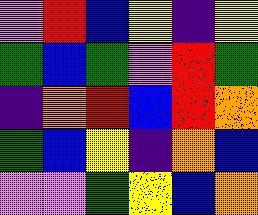[["violet", "red", "blue", "yellow", "indigo", "yellow"], ["green", "blue", "green", "violet", "red", "green"], ["indigo", "orange", "red", "blue", "red", "orange"], ["green", "blue", "yellow", "indigo", "orange", "blue"], ["violet", "violet", "green", "yellow", "blue", "orange"]]